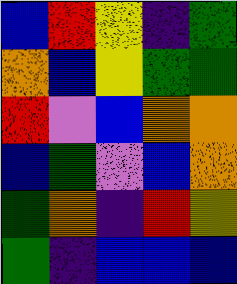[["blue", "red", "yellow", "indigo", "green"], ["orange", "blue", "yellow", "green", "green"], ["red", "violet", "blue", "orange", "orange"], ["blue", "green", "violet", "blue", "orange"], ["green", "orange", "indigo", "red", "yellow"], ["green", "indigo", "blue", "blue", "blue"]]